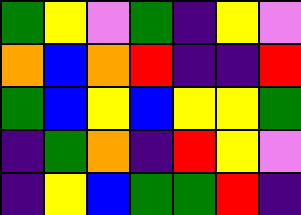[["green", "yellow", "violet", "green", "indigo", "yellow", "violet"], ["orange", "blue", "orange", "red", "indigo", "indigo", "red"], ["green", "blue", "yellow", "blue", "yellow", "yellow", "green"], ["indigo", "green", "orange", "indigo", "red", "yellow", "violet"], ["indigo", "yellow", "blue", "green", "green", "red", "indigo"]]